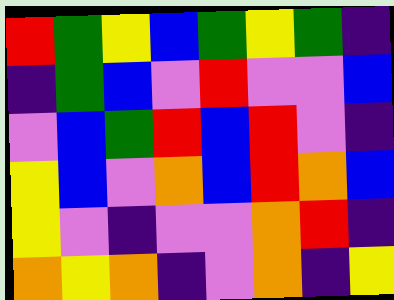[["red", "green", "yellow", "blue", "green", "yellow", "green", "indigo"], ["indigo", "green", "blue", "violet", "red", "violet", "violet", "blue"], ["violet", "blue", "green", "red", "blue", "red", "violet", "indigo"], ["yellow", "blue", "violet", "orange", "blue", "red", "orange", "blue"], ["yellow", "violet", "indigo", "violet", "violet", "orange", "red", "indigo"], ["orange", "yellow", "orange", "indigo", "violet", "orange", "indigo", "yellow"]]